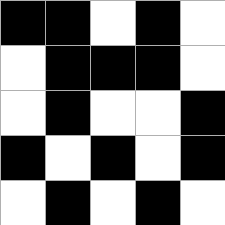[["black", "black", "white", "black", "white"], ["white", "black", "black", "black", "white"], ["white", "black", "white", "white", "black"], ["black", "white", "black", "white", "black"], ["white", "black", "white", "black", "white"]]